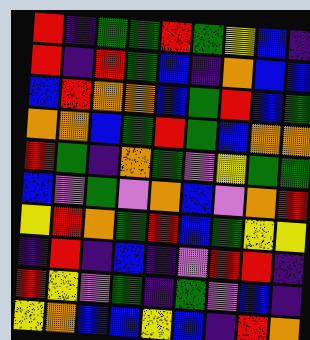[["red", "indigo", "green", "green", "red", "green", "yellow", "blue", "indigo"], ["red", "indigo", "red", "green", "blue", "indigo", "orange", "blue", "blue"], ["blue", "red", "orange", "orange", "blue", "green", "red", "blue", "green"], ["orange", "orange", "blue", "green", "red", "green", "blue", "orange", "orange"], ["red", "green", "indigo", "orange", "green", "violet", "yellow", "green", "green"], ["blue", "violet", "green", "violet", "orange", "blue", "violet", "orange", "red"], ["yellow", "red", "orange", "green", "red", "blue", "green", "yellow", "yellow"], ["indigo", "red", "indigo", "blue", "indigo", "violet", "red", "red", "indigo"], ["red", "yellow", "violet", "green", "indigo", "green", "violet", "blue", "indigo"], ["yellow", "orange", "blue", "blue", "yellow", "blue", "indigo", "red", "orange"]]